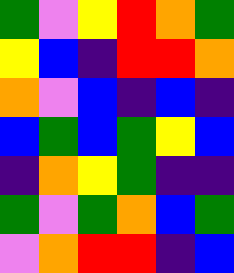[["green", "violet", "yellow", "red", "orange", "green"], ["yellow", "blue", "indigo", "red", "red", "orange"], ["orange", "violet", "blue", "indigo", "blue", "indigo"], ["blue", "green", "blue", "green", "yellow", "blue"], ["indigo", "orange", "yellow", "green", "indigo", "indigo"], ["green", "violet", "green", "orange", "blue", "green"], ["violet", "orange", "red", "red", "indigo", "blue"]]